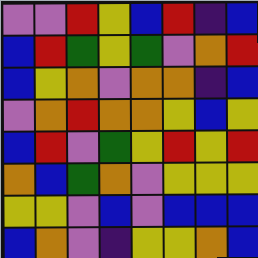[["violet", "violet", "red", "yellow", "blue", "red", "indigo", "blue"], ["blue", "red", "green", "yellow", "green", "violet", "orange", "red"], ["blue", "yellow", "orange", "violet", "orange", "orange", "indigo", "blue"], ["violet", "orange", "red", "orange", "orange", "yellow", "blue", "yellow"], ["blue", "red", "violet", "green", "yellow", "red", "yellow", "red"], ["orange", "blue", "green", "orange", "violet", "yellow", "yellow", "yellow"], ["yellow", "yellow", "violet", "blue", "violet", "blue", "blue", "blue"], ["blue", "orange", "violet", "indigo", "yellow", "yellow", "orange", "blue"]]